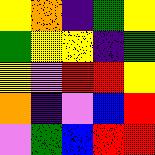[["yellow", "orange", "indigo", "green", "yellow"], ["green", "yellow", "yellow", "indigo", "green"], ["yellow", "violet", "red", "red", "yellow"], ["orange", "indigo", "violet", "blue", "red"], ["violet", "green", "blue", "red", "red"]]